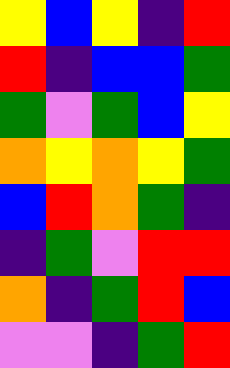[["yellow", "blue", "yellow", "indigo", "red"], ["red", "indigo", "blue", "blue", "green"], ["green", "violet", "green", "blue", "yellow"], ["orange", "yellow", "orange", "yellow", "green"], ["blue", "red", "orange", "green", "indigo"], ["indigo", "green", "violet", "red", "red"], ["orange", "indigo", "green", "red", "blue"], ["violet", "violet", "indigo", "green", "red"]]